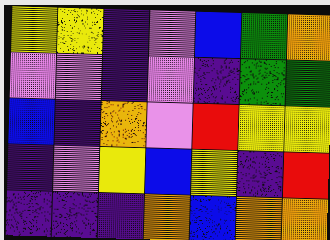[["yellow", "yellow", "indigo", "violet", "blue", "green", "orange"], ["violet", "violet", "indigo", "violet", "indigo", "green", "green"], ["blue", "indigo", "orange", "violet", "red", "yellow", "yellow"], ["indigo", "violet", "yellow", "blue", "yellow", "indigo", "red"], ["indigo", "indigo", "indigo", "orange", "blue", "orange", "orange"]]